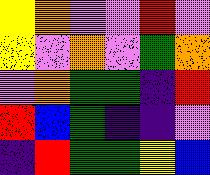[["yellow", "orange", "violet", "violet", "red", "violet"], ["yellow", "violet", "orange", "violet", "green", "orange"], ["violet", "orange", "green", "green", "indigo", "red"], ["red", "blue", "green", "indigo", "indigo", "violet"], ["indigo", "red", "green", "green", "yellow", "blue"]]